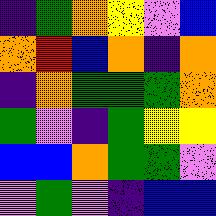[["indigo", "green", "orange", "yellow", "violet", "blue"], ["orange", "red", "blue", "orange", "indigo", "orange"], ["indigo", "orange", "green", "green", "green", "orange"], ["green", "violet", "indigo", "green", "yellow", "yellow"], ["blue", "blue", "orange", "green", "green", "violet"], ["violet", "green", "violet", "indigo", "blue", "blue"]]